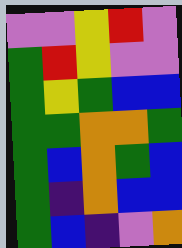[["violet", "violet", "yellow", "red", "violet"], ["green", "red", "yellow", "violet", "violet"], ["green", "yellow", "green", "blue", "blue"], ["green", "green", "orange", "orange", "green"], ["green", "blue", "orange", "green", "blue"], ["green", "indigo", "orange", "blue", "blue"], ["green", "blue", "indigo", "violet", "orange"]]